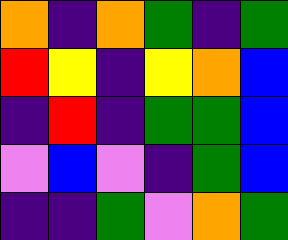[["orange", "indigo", "orange", "green", "indigo", "green"], ["red", "yellow", "indigo", "yellow", "orange", "blue"], ["indigo", "red", "indigo", "green", "green", "blue"], ["violet", "blue", "violet", "indigo", "green", "blue"], ["indigo", "indigo", "green", "violet", "orange", "green"]]